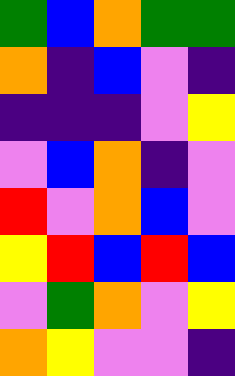[["green", "blue", "orange", "green", "green"], ["orange", "indigo", "blue", "violet", "indigo"], ["indigo", "indigo", "indigo", "violet", "yellow"], ["violet", "blue", "orange", "indigo", "violet"], ["red", "violet", "orange", "blue", "violet"], ["yellow", "red", "blue", "red", "blue"], ["violet", "green", "orange", "violet", "yellow"], ["orange", "yellow", "violet", "violet", "indigo"]]